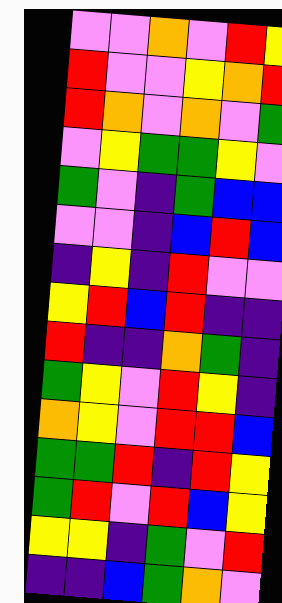[["violet", "violet", "orange", "violet", "red", "yellow"], ["red", "violet", "violet", "yellow", "orange", "red"], ["red", "orange", "violet", "orange", "violet", "green"], ["violet", "yellow", "green", "green", "yellow", "violet"], ["green", "violet", "indigo", "green", "blue", "blue"], ["violet", "violet", "indigo", "blue", "red", "blue"], ["indigo", "yellow", "indigo", "red", "violet", "violet"], ["yellow", "red", "blue", "red", "indigo", "indigo"], ["red", "indigo", "indigo", "orange", "green", "indigo"], ["green", "yellow", "violet", "red", "yellow", "indigo"], ["orange", "yellow", "violet", "red", "red", "blue"], ["green", "green", "red", "indigo", "red", "yellow"], ["green", "red", "violet", "red", "blue", "yellow"], ["yellow", "yellow", "indigo", "green", "violet", "red"], ["indigo", "indigo", "blue", "green", "orange", "violet"]]